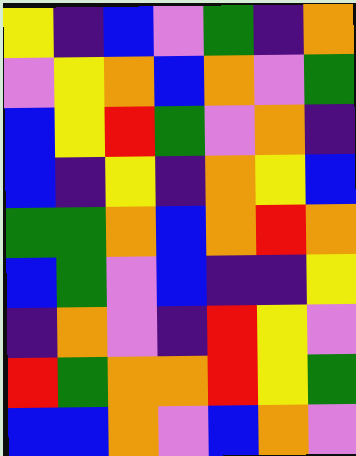[["yellow", "indigo", "blue", "violet", "green", "indigo", "orange"], ["violet", "yellow", "orange", "blue", "orange", "violet", "green"], ["blue", "yellow", "red", "green", "violet", "orange", "indigo"], ["blue", "indigo", "yellow", "indigo", "orange", "yellow", "blue"], ["green", "green", "orange", "blue", "orange", "red", "orange"], ["blue", "green", "violet", "blue", "indigo", "indigo", "yellow"], ["indigo", "orange", "violet", "indigo", "red", "yellow", "violet"], ["red", "green", "orange", "orange", "red", "yellow", "green"], ["blue", "blue", "orange", "violet", "blue", "orange", "violet"]]